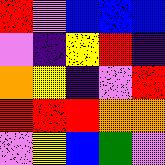[["red", "violet", "blue", "blue", "blue"], ["violet", "indigo", "yellow", "red", "indigo"], ["orange", "yellow", "indigo", "violet", "red"], ["red", "red", "red", "orange", "orange"], ["violet", "yellow", "blue", "green", "violet"]]